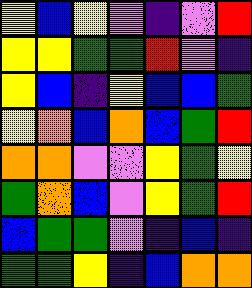[["yellow", "blue", "yellow", "violet", "indigo", "violet", "red"], ["yellow", "yellow", "green", "green", "red", "violet", "indigo"], ["yellow", "blue", "indigo", "yellow", "blue", "blue", "green"], ["yellow", "orange", "blue", "orange", "blue", "green", "red"], ["orange", "orange", "violet", "violet", "yellow", "green", "yellow"], ["green", "orange", "blue", "violet", "yellow", "green", "red"], ["blue", "green", "green", "violet", "indigo", "blue", "indigo"], ["green", "green", "yellow", "indigo", "blue", "orange", "orange"]]